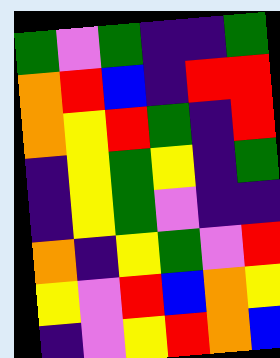[["green", "violet", "green", "indigo", "indigo", "green"], ["orange", "red", "blue", "indigo", "red", "red"], ["orange", "yellow", "red", "green", "indigo", "red"], ["indigo", "yellow", "green", "yellow", "indigo", "green"], ["indigo", "yellow", "green", "violet", "indigo", "indigo"], ["orange", "indigo", "yellow", "green", "violet", "red"], ["yellow", "violet", "red", "blue", "orange", "yellow"], ["indigo", "violet", "yellow", "red", "orange", "blue"]]